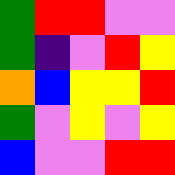[["green", "red", "red", "violet", "violet"], ["green", "indigo", "violet", "red", "yellow"], ["orange", "blue", "yellow", "yellow", "red"], ["green", "violet", "yellow", "violet", "yellow"], ["blue", "violet", "violet", "red", "red"]]